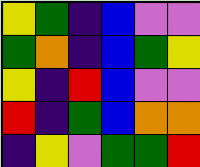[["yellow", "green", "indigo", "blue", "violet", "violet"], ["green", "orange", "indigo", "blue", "green", "yellow"], ["yellow", "indigo", "red", "blue", "violet", "violet"], ["red", "indigo", "green", "blue", "orange", "orange"], ["indigo", "yellow", "violet", "green", "green", "red"]]